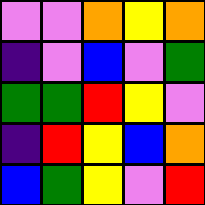[["violet", "violet", "orange", "yellow", "orange"], ["indigo", "violet", "blue", "violet", "green"], ["green", "green", "red", "yellow", "violet"], ["indigo", "red", "yellow", "blue", "orange"], ["blue", "green", "yellow", "violet", "red"]]